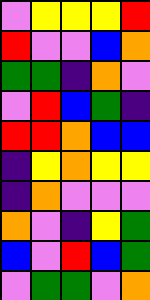[["violet", "yellow", "yellow", "yellow", "red"], ["red", "violet", "violet", "blue", "orange"], ["green", "green", "indigo", "orange", "violet"], ["violet", "red", "blue", "green", "indigo"], ["red", "red", "orange", "blue", "blue"], ["indigo", "yellow", "orange", "yellow", "yellow"], ["indigo", "orange", "violet", "violet", "violet"], ["orange", "violet", "indigo", "yellow", "green"], ["blue", "violet", "red", "blue", "green"], ["violet", "green", "green", "violet", "orange"]]